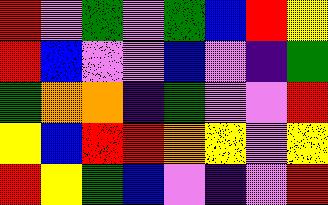[["red", "violet", "green", "violet", "green", "blue", "red", "yellow"], ["red", "blue", "violet", "violet", "blue", "violet", "indigo", "green"], ["green", "orange", "orange", "indigo", "green", "violet", "violet", "red"], ["yellow", "blue", "red", "red", "orange", "yellow", "violet", "yellow"], ["red", "yellow", "green", "blue", "violet", "indigo", "violet", "red"]]